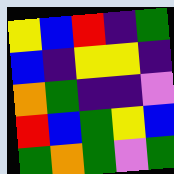[["yellow", "blue", "red", "indigo", "green"], ["blue", "indigo", "yellow", "yellow", "indigo"], ["orange", "green", "indigo", "indigo", "violet"], ["red", "blue", "green", "yellow", "blue"], ["green", "orange", "green", "violet", "green"]]